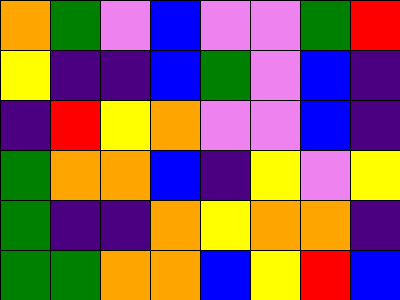[["orange", "green", "violet", "blue", "violet", "violet", "green", "red"], ["yellow", "indigo", "indigo", "blue", "green", "violet", "blue", "indigo"], ["indigo", "red", "yellow", "orange", "violet", "violet", "blue", "indigo"], ["green", "orange", "orange", "blue", "indigo", "yellow", "violet", "yellow"], ["green", "indigo", "indigo", "orange", "yellow", "orange", "orange", "indigo"], ["green", "green", "orange", "orange", "blue", "yellow", "red", "blue"]]